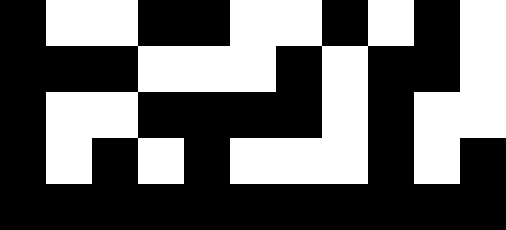[["black", "white", "white", "black", "black", "white", "white", "black", "white", "black", "white"], ["black", "black", "black", "white", "white", "white", "black", "white", "black", "black", "white"], ["black", "white", "white", "black", "black", "black", "black", "white", "black", "white", "white"], ["black", "white", "black", "white", "black", "white", "white", "white", "black", "white", "black"], ["black", "black", "black", "black", "black", "black", "black", "black", "black", "black", "black"]]